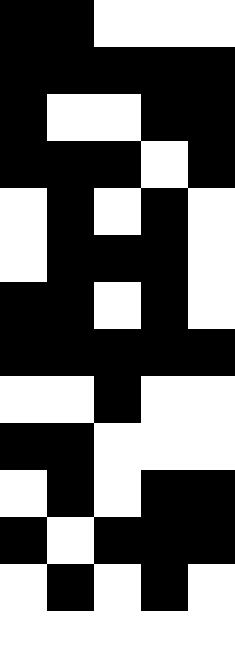[["black", "black", "white", "white", "white"], ["black", "black", "black", "black", "black"], ["black", "white", "white", "black", "black"], ["black", "black", "black", "white", "black"], ["white", "black", "white", "black", "white"], ["white", "black", "black", "black", "white"], ["black", "black", "white", "black", "white"], ["black", "black", "black", "black", "black"], ["white", "white", "black", "white", "white"], ["black", "black", "white", "white", "white"], ["white", "black", "white", "black", "black"], ["black", "white", "black", "black", "black"], ["white", "black", "white", "black", "white"], ["white", "white", "white", "white", "white"]]